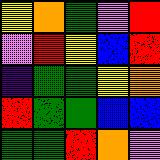[["yellow", "orange", "green", "violet", "red"], ["violet", "red", "yellow", "blue", "red"], ["indigo", "green", "green", "yellow", "orange"], ["red", "green", "green", "blue", "blue"], ["green", "green", "red", "orange", "violet"]]